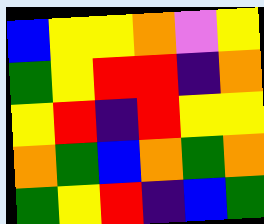[["blue", "yellow", "yellow", "orange", "violet", "yellow"], ["green", "yellow", "red", "red", "indigo", "orange"], ["yellow", "red", "indigo", "red", "yellow", "yellow"], ["orange", "green", "blue", "orange", "green", "orange"], ["green", "yellow", "red", "indigo", "blue", "green"]]